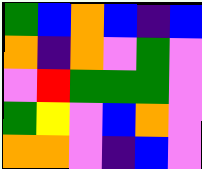[["green", "blue", "orange", "blue", "indigo", "blue"], ["orange", "indigo", "orange", "violet", "green", "violet"], ["violet", "red", "green", "green", "green", "violet"], ["green", "yellow", "violet", "blue", "orange", "violet"], ["orange", "orange", "violet", "indigo", "blue", "violet"]]